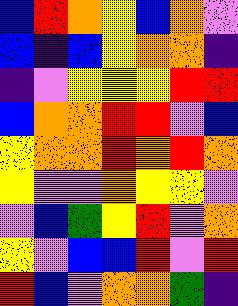[["blue", "red", "orange", "yellow", "blue", "orange", "violet"], ["blue", "indigo", "blue", "yellow", "orange", "orange", "indigo"], ["indigo", "violet", "yellow", "yellow", "yellow", "red", "red"], ["blue", "orange", "orange", "red", "red", "violet", "blue"], ["yellow", "orange", "orange", "red", "orange", "red", "orange"], ["yellow", "violet", "violet", "orange", "yellow", "yellow", "violet"], ["violet", "blue", "green", "yellow", "red", "violet", "orange"], ["yellow", "violet", "blue", "blue", "red", "violet", "red"], ["red", "blue", "violet", "orange", "orange", "green", "indigo"]]